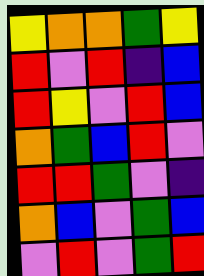[["yellow", "orange", "orange", "green", "yellow"], ["red", "violet", "red", "indigo", "blue"], ["red", "yellow", "violet", "red", "blue"], ["orange", "green", "blue", "red", "violet"], ["red", "red", "green", "violet", "indigo"], ["orange", "blue", "violet", "green", "blue"], ["violet", "red", "violet", "green", "red"]]